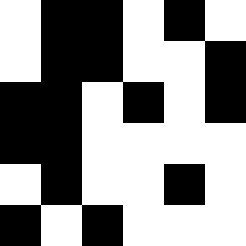[["white", "black", "black", "white", "black", "white"], ["white", "black", "black", "white", "white", "black"], ["black", "black", "white", "black", "white", "black"], ["black", "black", "white", "white", "white", "white"], ["white", "black", "white", "white", "black", "white"], ["black", "white", "black", "white", "white", "white"]]